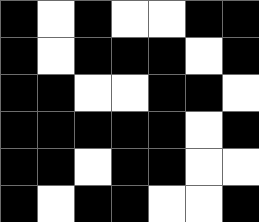[["black", "white", "black", "white", "white", "black", "black"], ["black", "white", "black", "black", "black", "white", "black"], ["black", "black", "white", "white", "black", "black", "white"], ["black", "black", "black", "black", "black", "white", "black"], ["black", "black", "white", "black", "black", "white", "white"], ["black", "white", "black", "black", "white", "white", "black"]]